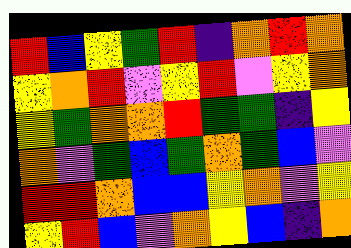[["red", "blue", "yellow", "green", "red", "indigo", "orange", "red", "orange"], ["yellow", "orange", "red", "violet", "yellow", "red", "violet", "yellow", "orange"], ["yellow", "green", "orange", "orange", "red", "green", "green", "indigo", "yellow"], ["orange", "violet", "green", "blue", "green", "orange", "green", "blue", "violet"], ["red", "red", "orange", "blue", "blue", "yellow", "orange", "violet", "yellow"], ["yellow", "red", "blue", "violet", "orange", "yellow", "blue", "indigo", "orange"]]